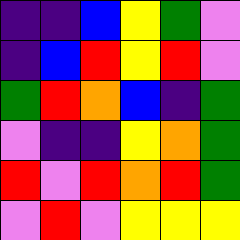[["indigo", "indigo", "blue", "yellow", "green", "violet"], ["indigo", "blue", "red", "yellow", "red", "violet"], ["green", "red", "orange", "blue", "indigo", "green"], ["violet", "indigo", "indigo", "yellow", "orange", "green"], ["red", "violet", "red", "orange", "red", "green"], ["violet", "red", "violet", "yellow", "yellow", "yellow"]]